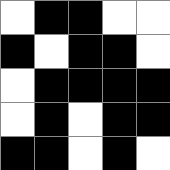[["white", "black", "black", "white", "white"], ["black", "white", "black", "black", "white"], ["white", "black", "black", "black", "black"], ["white", "black", "white", "black", "black"], ["black", "black", "white", "black", "white"]]